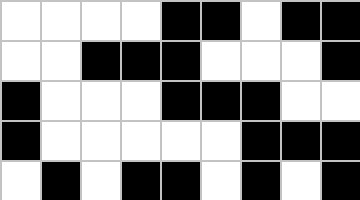[["white", "white", "white", "white", "black", "black", "white", "black", "black"], ["white", "white", "black", "black", "black", "white", "white", "white", "black"], ["black", "white", "white", "white", "black", "black", "black", "white", "white"], ["black", "white", "white", "white", "white", "white", "black", "black", "black"], ["white", "black", "white", "black", "black", "white", "black", "white", "black"]]